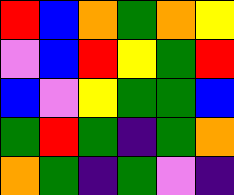[["red", "blue", "orange", "green", "orange", "yellow"], ["violet", "blue", "red", "yellow", "green", "red"], ["blue", "violet", "yellow", "green", "green", "blue"], ["green", "red", "green", "indigo", "green", "orange"], ["orange", "green", "indigo", "green", "violet", "indigo"]]